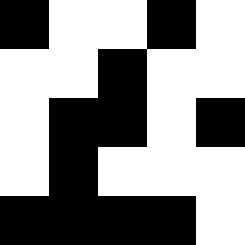[["black", "white", "white", "black", "white"], ["white", "white", "black", "white", "white"], ["white", "black", "black", "white", "black"], ["white", "black", "white", "white", "white"], ["black", "black", "black", "black", "white"]]